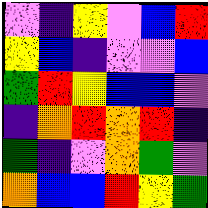[["violet", "indigo", "yellow", "violet", "blue", "red"], ["yellow", "blue", "indigo", "violet", "violet", "blue"], ["green", "red", "yellow", "blue", "blue", "violet"], ["indigo", "orange", "red", "orange", "red", "indigo"], ["green", "indigo", "violet", "orange", "green", "violet"], ["orange", "blue", "blue", "red", "yellow", "green"]]